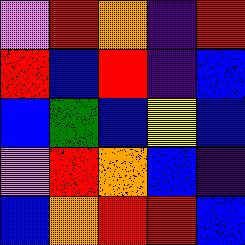[["violet", "red", "orange", "indigo", "red"], ["red", "blue", "red", "indigo", "blue"], ["blue", "green", "blue", "yellow", "blue"], ["violet", "red", "orange", "blue", "indigo"], ["blue", "orange", "red", "red", "blue"]]